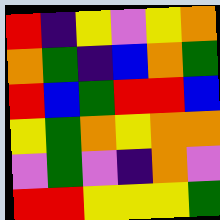[["red", "indigo", "yellow", "violet", "yellow", "orange"], ["orange", "green", "indigo", "blue", "orange", "green"], ["red", "blue", "green", "red", "red", "blue"], ["yellow", "green", "orange", "yellow", "orange", "orange"], ["violet", "green", "violet", "indigo", "orange", "violet"], ["red", "red", "yellow", "yellow", "yellow", "green"]]